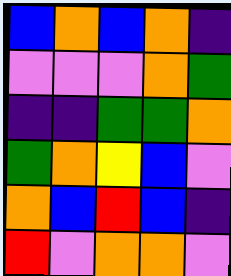[["blue", "orange", "blue", "orange", "indigo"], ["violet", "violet", "violet", "orange", "green"], ["indigo", "indigo", "green", "green", "orange"], ["green", "orange", "yellow", "blue", "violet"], ["orange", "blue", "red", "blue", "indigo"], ["red", "violet", "orange", "orange", "violet"]]